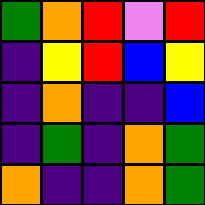[["green", "orange", "red", "violet", "red"], ["indigo", "yellow", "red", "blue", "yellow"], ["indigo", "orange", "indigo", "indigo", "blue"], ["indigo", "green", "indigo", "orange", "green"], ["orange", "indigo", "indigo", "orange", "green"]]